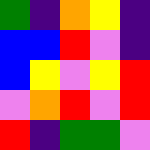[["green", "indigo", "orange", "yellow", "indigo"], ["blue", "blue", "red", "violet", "indigo"], ["blue", "yellow", "violet", "yellow", "red"], ["violet", "orange", "red", "violet", "red"], ["red", "indigo", "green", "green", "violet"]]